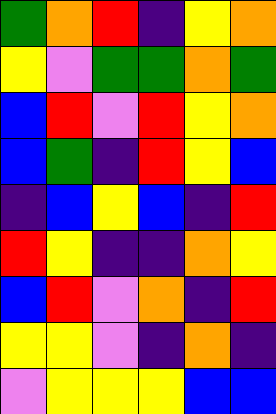[["green", "orange", "red", "indigo", "yellow", "orange"], ["yellow", "violet", "green", "green", "orange", "green"], ["blue", "red", "violet", "red", "yellow", "orange"], ["blue", "green", "indigo", "red", "yellow", "blue"], ["indigo", "blue", "yellow", "blue", "indigo", "red"], ["red", "yellow", "indigo", "indigo", "orange", "yellow"], ["blue", "red", "violet", "orange", "indigo", "red"], ["yellow", "yellow", "violet", "indigo", "orange", "indigo"], ["violet", "yellow", "yellow", "yellow", "blue", "blue"]]